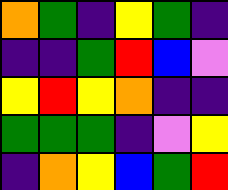[["orange", "green", "indigo", "yellow", "green", "indigo"], ["indigo", "indigo", "green", "red", "blue", "violet"], ["yellow", "red", "yellow", "orange", "indigo", "indigo"], ["green", "green", "green", "indigo", "violet", "yellow"], ["indigo", "orange", "yellow", "blue", "green", "red"]]